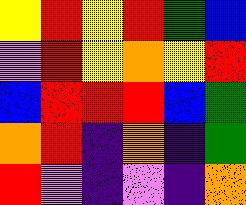[["yellow", "red", "yellow", "red", "green", "blue"], ["violet", "red", "yellow", "orange", "yellow", "red"], ["blue", "red", "red", "red", "blue", "green"], ["orange", "red", "indigo", "orange", "indigo", "green"], ["red", "violet", "indigo", "violet", "indigo", "orange"]]